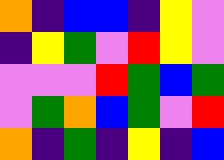[["orange", "indigo", "blue", "blue", "indigo", "yellow", "violet"], ["indigo", "yellow", "green", "violet", "red", "yellow", "violet"], ["violet", "violet", "violet", "red", "green", "blue", "green"], ["violet", "green", "orange", "blue", "green", "violet", "red"], ["orange", "indigo", "green", "indigo", "yellow", "indigo", "blue"]]